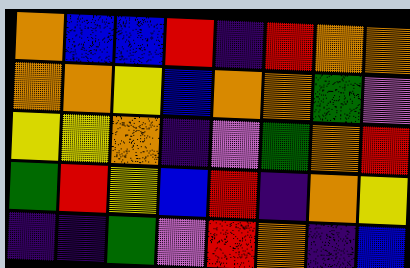[["orange", "blue", "blue", "red", "indigo", "red", "orange", "orange"], ["orange", "orange", "yellow", "blue", "orange", "orange", "green", "violet"], ["yellow", "yellow", "orange", "indigo", "violet", "green", "orange", "red"], ["green", "red", "yellow", "blue", "red", "indigo", "orange", "yellow"], ["indigo", "indigo", "green", "violet", "red", "orange", "indigo", "blue"]]